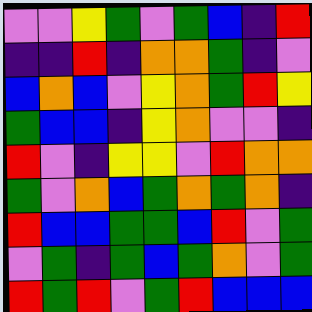[["violet", "violet", "yellow", "green", "violet", "green", "blue", "indigo", "red"], ["indigo", "indigo", "red", "indigo", "orange", "orange", "green", "indigo", "violet"], ["blue", "orange", "blue", "violet", "yellow", "orange", "green", "red", "yellow"], ["green", "blue", "blue", "indigo", "yellow", "orange", "violet", "violet", "indigo"], ["red", "violet", "indigo", "yellow", "yellow", "violet", "red", "orange", "orange"], ["green", "violet", "orange", "blue", "green", "orange", "green", "orange", "indigo"], ["red", "blue", "blue", "green", "green", "blue", "red", "violet", "green"], ["violet", "green", "indigo", "green", "blue", "green", "orange", "violet", "green"], ["red", "green", "red", "violet", "green", "red", "blue", "blue", "blue"]]